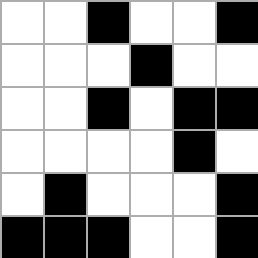[["white", "white", "black", "white", "white", "black"], ["white", "white", "white", "black", "white", "white"], ["white", "white", "black", "white", "black", "black"], ["white", "white", "white", "white", "black", "white"], ["white", "black", "white", "white", "white", "black"], ["black", "black", "black", "white", "white", "black"]]